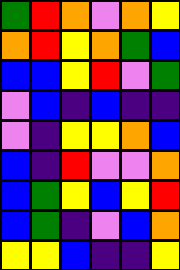[["green", "red", "orange", "violet", "orange", "yellow"], ["orange", "red", "yellow", "orange", "green", "blue"], ["blue", "blue", "yellow", "red", "violet", "green"], ["violet", "blue", "indigo", "blue", "indigo", "indigo"], ["violet", "indigo", "yellow", "yellow", "orange", "blue"], ["blue", "indigo", "red", "violet", "violet", "orange"], ["blue", "green", "yellow", "blue", "yellow", "red"], ["blue", "green", "indigo", "violet", "blue", "orange"], ["yellow", "yellow", "blue", "indigo", "indigo", "yellow"]]